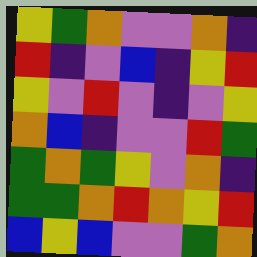[["yellow", "green", "orange", "violet", "violet", "orange", "indigo"], ["red", "indigo", "violet", "blue", "indigo", "yellow", "red"], ["yellow", "violet", "red", "violet", "indigo", "violet", "yellow"], ["orange", "blue", "indigo", "violet", "violet", "red", "green"], ["green", "orange", "green", "yellow", "violet", "orange", "indigo"], ["green", "green", "orange", "red", "orange", "yellow", "red"], ["blue", "yellow", "blue", "violet", "violet", "green", "orange"]]